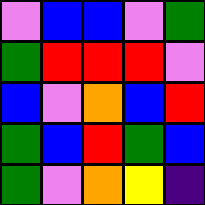[["violet", "blue", "blue", "violet", "green"], ["green", "red", "red", "red", "violet"], ["blue", "violet", "orange", "blue", "red"], ["green", "blue", "red", "green", "blue"], ["green", "violet", "orange", "yellow", "indigo"]]